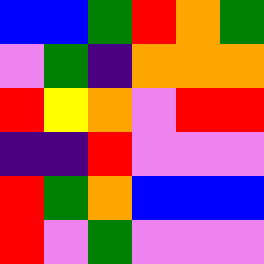[["blue", "blue", "green", "red", "orange", "green"], ["violet", "green", "indigo", "orange", "orange", "orange"], ["red", "yellow", "orange", "violet", "red", "red"], ["indigo", "indigo", "red", "violet", "violet", "violet"], ["red", "green", "orange", "blue", "blue", "blue"], ["red", "violet", "green", "violet", "violet", "violet"]]